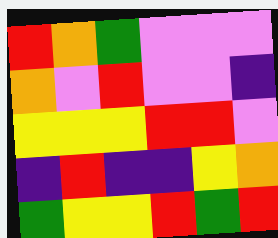[["red", "orange", "green", "violet", "violet", "violet"], ["orange", "violet", "red", "violet", "violet", "indigo"], ["yellow", "yellow", "yellow", "red", "red", "violet"], ["indigo", "red", "indigo", "indigo", "yellow", "orange"], ["green", "yellow", "yellow", "red", "green", "red"]]